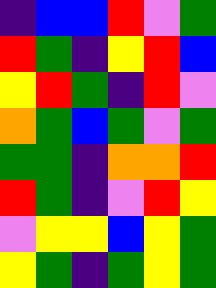[["indigo", "blue", "blue", "red", "violet", "green"], ["red", "green", "indigo", "yellow", "red", "blue"], ["yellow", "red", "green", "indigo", "red", "violet"], ["orange", "green", "blue", "green", "violet", "green"], ["green", "green", "indigo", "orange", "orange", "red"], ["red", "green", "indigo", "violet", "red", "yellow"], ["violet", "yellow", "yellow", "blue", "yellow", "green"], ["yellow", "green", "indigo", "green", "yellow", "green"]]